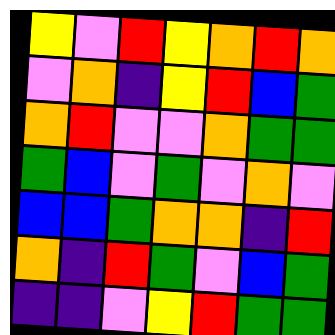[["yellow", "violet", "red", "yellow", "orange", "red", "orange"], ["violet", "orange", "indigo", "yellow", "red", "blue", "green"], ["orange", "red", "violet", "violet", "orange", "green", "green"], ["green", "blue", "violet", "green", "violet", "orange", "violet"], ["blue", "blue", "green", "orange", "orange", "indigo", "red"], ["orange", "indigo", "red", "green", "violet", "blue", "green"], ["indigo", "indigo", "violet", "yellow", "red", "green", "green"]]